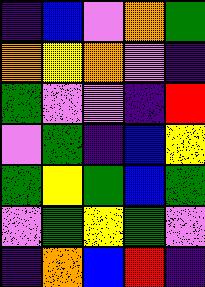[["indigo", "blue", "violet", "orange", "green"], ["orange", "yellow", "orange", "violet", "indigo"], ["green", "violet", "violet", "indigo", "red"], ["violet", "green", "indigo", "blue", "yellow"], ["green", "yellow", "green", "blue", "green"], ["violet", "green", "yellow", "green", "violet"], ["indigo", "orange", "blue", "red", "indigo"]]